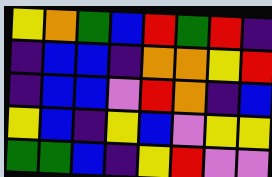[["yellow", "orange", "green", "blue", "red", "green", "red", "indigo"], ["indigo", "blue", "blue", "indigo", "orange", "orange", "yellow", "red"], ["indigo", "blue", "blue", "violet", "red", "orange", "indigo", "blue"], ["yellow", "blue", "indigo", "yellow", "blue", "violet", "yellow", "yellow"], ["green", "green", "blue", "indigo", "yellow", "red", "violet", "violet"]]